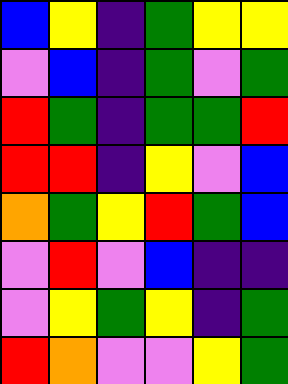[["blue", "yellow", "indigo", "green", "yellow", "yellow"], ["violet", "blue", "indigo", "green", "violet", "green"], ["red", "green", "indigo", "green", "green", "red"], ["red", "red", "indigo", "yellow", "violet", "blue"], ["orange", "green", "yellow", "red", "green", "blue"], ["violet", "red", "violet", "blue", "indigo", "indigo"], ["violet", "yellow", "green", "yellow", "indigo", "green"], ["red", "orange", "violet", "violet", "yellow", "green"]]